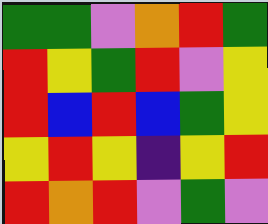[["green", "green", "violet", "orange", "red", "green"], ["red", "yellow", "green", "red", "violet", "yellow"], ["red", "blue", "red", "blue", "green", "yellow"], ["yellow", "red", "yellow", "indigo", "yellow", "red"], ["red", "orange", "red", "violet", "green", "violet"]]